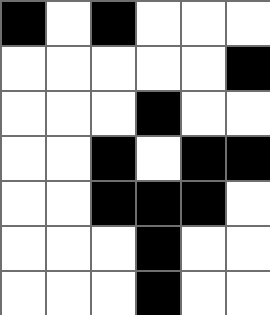[["black", "white", "black", "white", "white", "white"], ["white", "white", "white", "white", "white", "black"], ["white", "white", "white", "black", "white", "white"], ["white", "white", "black", "white", "black", "black"], ["white", "white", "black", "black", "black", "white"], ["white", "white", "white", "black", "white", "white"], ["white", "white", "white", "black", "white", "white"]]